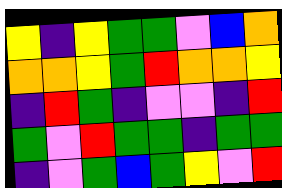[["yellow", "indigo", "yellow", "green", "green", "violet", "blue", "orange"], ["orange", "orange", "yellow", "green", "red", "orange", "orange", "yellow"], ["indigo", "red", "green", "indigo", "violet", "violet", "indigo", "red"], ["green", "violet", "red", "green", "green", "indigo", "green", "green"], ["indigo", "violet", "green", "blue", "green", "yellow", "violet", "red"]]